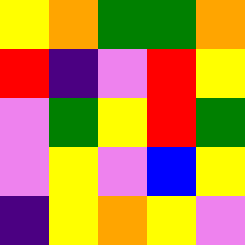[["yellow", "orange", "green", "green", "orange"], ["red", "indigo", "violet", "red", "yellow"], ["violet", "green", "yellow", "red", "green"], ["violet", "yellow", "violet", "blue", "yellow"], ["indigo", "yellow", "orange", "yellow", "violet"]]